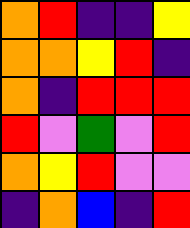[["orange", "red", "indigo", "indigo", "yellow"], ["orange", "orange", "yellow", "red", "indigo"], ["orange", "indigo", "red", "red", "red"], ["red", "violet", "green", "violet", "red"], ["orange", "yellow", "red", "violet", "violet"], ["indigo", "orange", "blue", "indigo", "red"]]